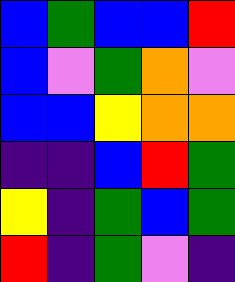[["blue", "green", "blue", "blue", "red"], ["blue", "violet", "green", "orange", "violet"], ["blue", "blue", "yellow", "orange", "orange"], ["indigo", "indigo", "blue", "red", "green"], ["yellow", "indigo", "green", "blue", "green"], ["red", "indigo", "green", "violet", "indigo"]]